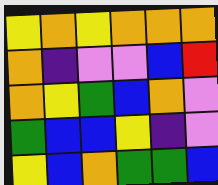[["yellow", "orange", "yellow", "orange", "orange", "orange"], ["orange", "indigo", "violet", "violet", "blue", "red"], ["orange", "yellow", "green", "blue", "orange", "violet"], ["green", "blue", "blue", "yellow", "indigo", "violet"], ["yellow", "blue", "orange", "green", "green", "blue"]]